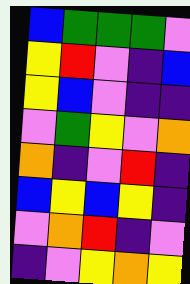[["blue", "green", "green", "green", "violet"], ["yellow", "red", "violet", "indigo", "blue"], ["yellow", "blue", "violet", "indigo", "indigo"], ["violet", "green", "yellow", "violet", "orange"], ["orange", "indigo", "violet", "red", "indigo"], ["blue", "yellow", "blue", "yellow", "indigo"], ["violet", "orange", "red", "indigo", "violet"], ["indigo", "violet", "yellow", "orange", "yellow"]]